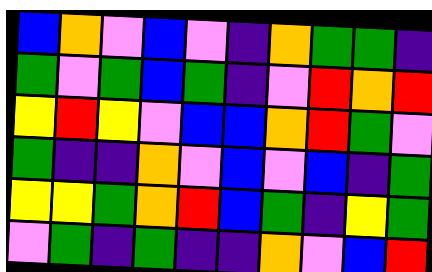[["blue", "orange", "violet", "blue", "violet", "indigo", "orange", "green", "green", "indigo"], ["green", "violet", "green", "blue", "green", "indigo", "violet", "red", "orange", "red"], ["yellow", "red", "yellow", "violet", "blue", "blue", "orange", "red", "green", "violet"], ["green", "indigo", "indigo", "orange", "violet", "blue", "violet", "blue", "indigo", "green"], ["yellow", "yellow", "green", "orange", "red", "blue", "green", "indigo", "yellow", "green"], ["violet", "green", "indigo", "green", "indigo", "indigo", "orange", "violet", "blue", "red"]]